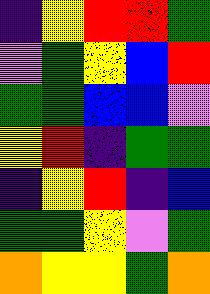[["indigo", "yellow", "red", "red", "green"], ["violet", "green", "yellow", "blue", "red"], ["green", "green", "blue", "blue", "violet"], ["yellow", "red", "indigo", "green", "green"], ["indigo", "yellow", "red", "indigo", "blue"], ["green", "green", "yellow", "violet", "green"], ["orange", "yellow", "yellow", "green", "orange"]]